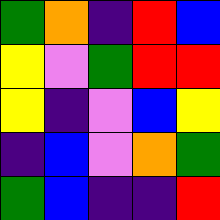[["green", "orange", "indigo", "red", "blue"], ["yellow", "violet", "green", "red", "red"], ["yellow", "indigo", "violet", "blue", "yellow"], ["indigo", "blue", "violet", "orange", "green"], ["green", "blue", "indigo", "indigo", "red"]]